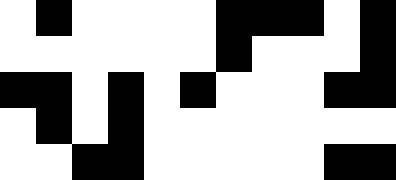[["white", "black", "white", "white", "white", "white", "black", "black", "black", "white", "black"], ["white", "white", "white", "white", "white", "white", "black", "white", "white", "white", "black"], ["black", "black", "white", "black", "white", "black", "white", "white", "white", "black", "black"], ["white", "black", "white", "black", "white", "white", "white", "white", "white", "white", "white"], ["white", "white", "black", "black", "white", "white", "white", "white", "white", "black", "black"]]